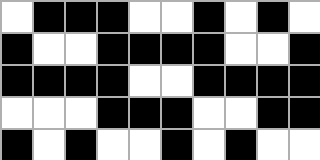[["white", "black", "black", "black", "white", "white", "black", "white", "black", "white"], ["black", "white", "white", "black", "black", "black", "black", "white", "white", "black"], ["black", "black", "black", "black", "white", "white", "black", "black", "black", "black"], ["white", "white", "white", "black", "black", "black", "white", "white", "black", "black"], ["black", "white", "black", "white", "white", "black", "white", "black", "white", "white"]]